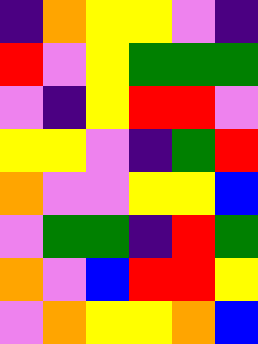[["indigo", "orange", "yellow", "yellow", "violet", "indigo"], ["red", "violet", "yellow", "green", "green", "green"], ["violet", "indigo", "yellow", "red", "red", "violet"], ["yellow", "yellow", "violet", "indigo", "green", "red"], ["orange", "violet", "violet", "yellow", "yellow", "blue"], ["violet", "green", "green", "indigo", "red", "green"], ["orange", "violet", "blue", "red", "red", "yellow"], ["violet", "orange", "yellow", "yellow", "orange", "blue"]]